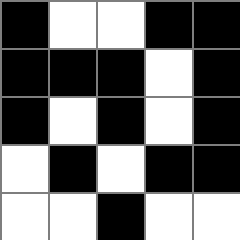[["black", "white", "white", "black", "black"], ["black", "black", "black", "white", "black"], ["black", "white", "black", "white", "black"], ["white", "black", "white", "black", "black"], ["white", "white", "black", "white", "white"]]